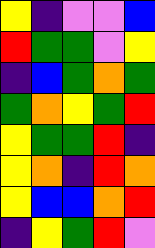[["yellow", "indigo", "violet", "violet", "blue"], ["red", "green", "green", "violet", "yellow"], ["indigo", "blue", "green", "orange", "green"], ["green", "orange", "yellow", "green", "red"], ["yellow", "green", "green", "red", "indigo"], ["yellow", "orange", "indigo", "red", "orange"], ["yellow", "blue", "blue", "orange", "red"], ["indigo", "yellow", "green", "red", "violet"]]